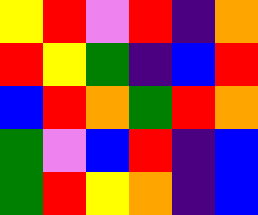[["yellow", "red", "violet", "red", "indigo", "orange"], ["red", "yellow", "green", "indigo", "blue", "red"], ["blue", "red", "orange", "green", "red", "orange"], ["green", "violet", "blue", "red", "indigo", "blue"], ["green", "red", "yellow", "orange", "indigo", "blue"]]